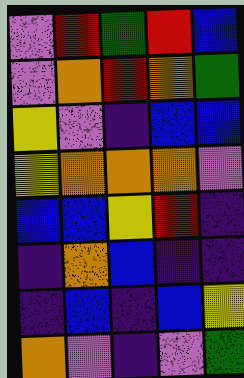[["violet", "red", "green", "red", "blue"], ["violet", "orange", "red", "orange", "green"], ["yellow", "violet", "indigo", "blue", "blue"], ["yellow", "orange", "orange", "orange", "violet"], ["blue", "blue", "yellow", "red", "indigo"], ["indigo", "orange", "blue", "indigo", "indigo"], ["indigo", "blue", "indigo", "blue", "yellow"], ["orange", "violet", "indigo", "violet", "green"]]